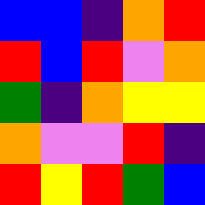[["blue", "blue", "indigo", "orange", "red"], ["red", "blue", "red", "violet", "orange"], ["green", "indigo", "orange", "yellow", "yellow"], ["orange", "violet", "violet", "red", "indigo"], ["red", "yellow", "red", "green", "blue"]]